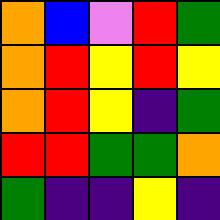[["orange", "blue", "violet", "red", "green"], ["orange", "red", "yellow", "red", "yellow"], ["orange", "red", "yellow", "indigo", "green"], ["red", "red", "green", "green", "orange"], ["green", "indigo", "indigo", "yellow", "indigo"]]